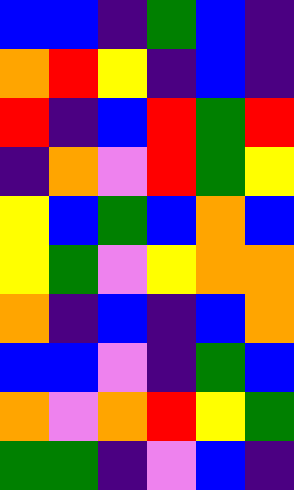[["blue", "blue", "indigo", "green", "blue", "indigo"], ["orange", "red", "yellow", "indigo", "blue", "indigo"], ["red", "indigo", "blue", "red", "green", "red"], ["indigo", "orange", "violet", "red", "green", "yellow"], ["yellow", "blue", "green", "blue", "orange", "blue"], ["yellow", "green", "violet", "yellow", "orange", "orange"], ["orange", "indigo", "blue", "indigo", "blue", "orange"], ["blue", "blue", "violet", "indigo", "green", "blue"], ["orange", "violet", "orange", "red", "yellow", "green"], ["green", "green", "indigo", "violet", "blue", "indigo"]]